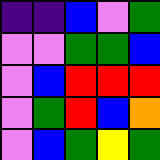[["indigo", "indigo", "blue", "violet", "green"], ["violet", "violet", "green", "green", "blue"], ["violet", "blue", "red", "red", "red"], ["violet", "green", "red", "blue", "orange"], ["violet", "blue", "green", "yellow", "green"]]